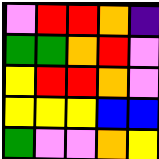[["violet", "red", "red", "orange", "indigo"], ["green", "green", "orange", "red", "violet"], ["yellow", "red", "red", "orange", "violet"], ["yellow", "yellow", "yellow", "blue", "blue"], ["green", "violet", "violet", "orange", "yellow"]]